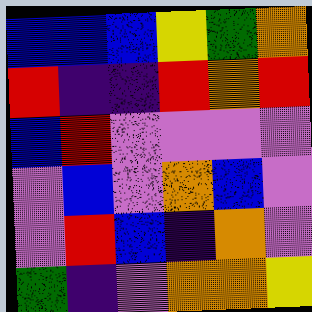[["blue", "blue", "blue", "yellow", "green", "orange"], ["red", "indigo", "indigo", "red", "orange", "red"], ["blue", "red", "violet", "violet", "violet", "violet"], ["violet", "blue", "violet", "orange", "blue", "violet"], ["violet", "red", "blue", "indigo", "orange", "violet"], ["green", "indigo", "violet", "orange", "orange", "yellow"]]